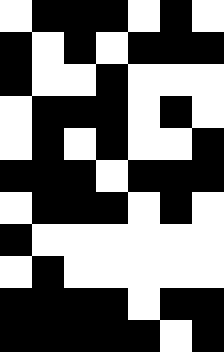[["white", "black", "black", "black", "white", "black", "white"], ["black", "white", "black", "white", "black", "black", "black"], ["black", "white", "white", "black", "white", "white", "white"], ["white", "black", "black", "black", "white", "black", "white"], ["white", "black", "white", "black", "white", "white", "black"], ["black", "black", "black", "white", "black", "black", "black"], ["white", "black", "black", "black", "white", "black", "white"], ["black", "white", "white", "white", "white", "white", "white"], ["white", "black", "white", "white", "white", "white", "white"], ["black", "black", "black", "black", "white", "black", "black"], ["black", "black", "black", "black", "black", "white", "black"]]